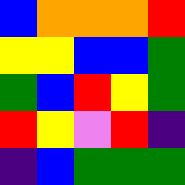[["blue", "orange", "orange", "orange", "red"], ["yellow", "yellow", "blue", "blue", "green"], ["green", "blue", "red", "yellow", "green"], ["red", "yellow", "violet", "red", "indigo"], ["indigo", "blue", "green", "green", "green"]]